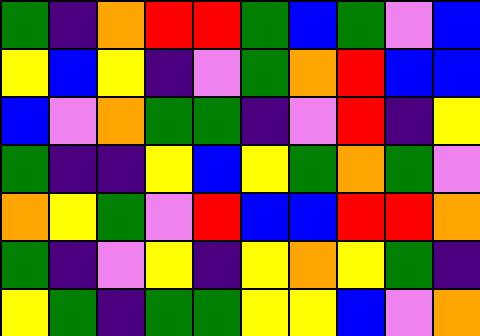[["green", "indigo", "orange", "red", "red", "green", "blue", "green", "violet", "blue"], ["yellow", "blue", "yellow", "indigo", "violet", "green", "orange", "red", "blue", "blue"], ["blue", "violet", "orange", "green", "green", "indigo", "violet", "red", "indigo", "yellow"], ["green", "indigo", "indigo", "yellow", "blue", "yellow", "green", "orange", "green", "violet"], ["orange", "yellow", "green", "violet", "red", "blue", "blue", "red", "red", "orange"], ["green", "indigo", "violet", "yellow", "indigo", "yellow", "orange", "yellow", "green", "indigo"], ["yellow", "green", "indigo", "green", "green", "yellow", "yellow", "blue", "violet", "orange"]]